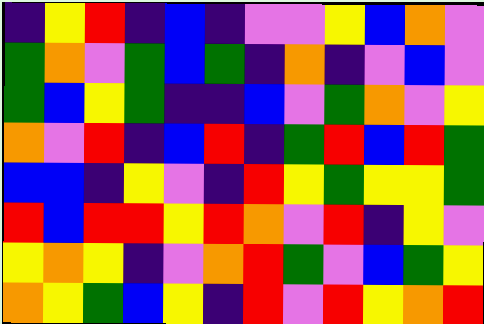[["indigo", "yellow", "red", "indigo", "blue", "indigo", "violet", "violet", "yellow", "blue", "orange", "violet"], ["green", "orange", "violet", "green", "blue", "green", "indigo", "orange", "indigo", "violet", "blue", "violet"], ["green", "blue", "yellow", "green", "indigo", "indigo", "blue", "violet", "green", "orange", "violet", "yellow"], ["orange", "violet", "red", "indigo", "blue", "red", "indigo", "green", "red", "blue", "red", "green"], ["blue", "blue", "indigo", "yellow", "violet", "indigo", "red", "yellow", "green", "yellow", "yellow", "green"], ["red", "blue", "red", "red", "yellow", "red", "orange", "violet", "red", "indigo", "yellow", "violet"], ["yellow", "orange", "yellow", "indigo", "violet", "orange", "red", "green", "violet", "blue", "green", "yellow"], ["orange", "yellow", "green", "blue", "yellow", "indigo", "red", "violet", "red", "yellow", "orange", "red"]]